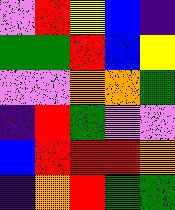[["violet", "red", "yellow", "blue", "indigo"], ["green", "green", "red", "blue", "yellow"], ["violet", "violet", "orange", "orange", "green"], ["indigo", "red", "green", "violet", "violet"], ["blue", "red", "red", "red", "orange"], ["indigo", "orange", "red", "green", "green"]]